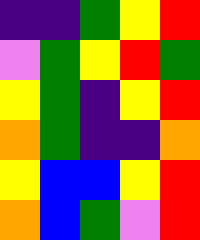[["indigo", "indigo", "green", "yellow", "red"], ["violet", "green", "yellow", "red", "green"], ["yellow", "green", "indigo", "yellow", "red"], ["orange", "green", "indigo", "indigo", "orange"], ["yellow", "blue", "blue", "yellow", "red"], ["orange", "blue", "green", "violet", "red"]]